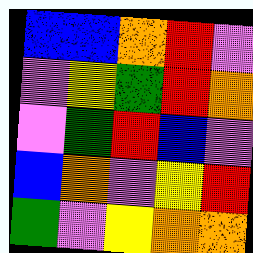[["blue", "blue", "orange", "red", "violet"], ["violet", "yellow", "green", "red", "orange"], ["violet", "green", "red", "blue", "violet"], ["blue", "orange", "violet", "yellow", "red"], ["green", "violet", "yellow", "orange", "orange"]]